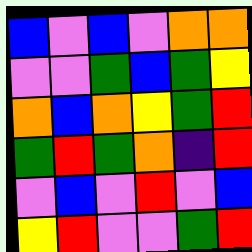[["blue", "violet", "blue", "violet", "orange", "orange"], ["violet", "violet", "green", "blue", "green", "yellow"], ["orange", "blue", "orange", "yellow", "green", "red"], ["green", "red", "green", "orange", "indigo", "red"], ["violet", "blue", "violet", "red", "violet", "blue"], ["yellow", "red", "violet", "violet", "green", "red"]]